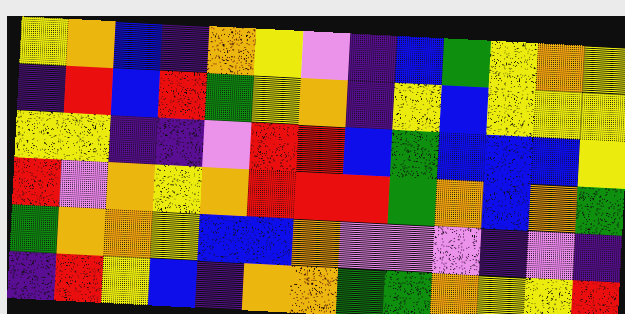[["yellow", "orange", "blue", "indigo", "orange", "yellow", "violet", "indigo", "blue", "green", "yellow", "orange", "yellow"], ["indigo", "red", "blue", "red", "green", "yellow", "orange", "indigo", "yellow", "blue", "yellow", "yellow", "yellow"], ["yellow", "yellow", "indigo", "indigo", "violet", "red", "red", "blue", "green", "blue", "blue", "blue", "yellow"], ["red", "violet", "orange", "yellow", "orange", "red", "red", "red", "green", "orange", "blue", "orange", "green"], ["green", "orange", "orange", "yellow", "blue", "blue", "orange", "violet", "violet", "violet", "indigo", "violet", "indigo"], ["indigo", "red", "yellow", "blue", "indigo", "orange", "orange", "green", "green", "orange", "yellow", "yellow", "red"]]